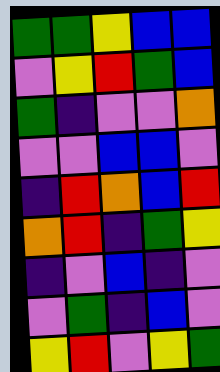[["green", "green", "yellow", "blue", "blue"], ["violet", "yellow", "red", "green", "blue"], ["green", "indigo", "violet", "violet", "orange"], ["violet", "violet", "blue", "blue", "violet"], ["indigo", "red", "orange", "blue", "red"], ["orange", "red", "indigo", "green", "yellow"], ["indigo", "violet", "blue", "indigo", "violet"], ["violet", "green", "indigo", "blue", "violet"], ["yellow", "red", "violet", "yellow", "green"]]